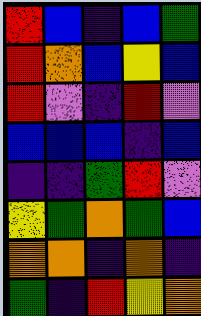[["red", "blue", "indigo", "blue", "green"], ["red", "orange", "blue", "yellow", "blue"], ["red", "violet", "indigo", "red", "violet"], ["blue", "blue", "blue", "indigo", "blue"], ["indigo", "indigo", "green", "red", "violet"], ["yellow", "green", "orange", "green", "blue"], ["orange", "orange", "indigo", "orange", "indigo"], ["green", "indigo", "red", "yellow", "orange"]]